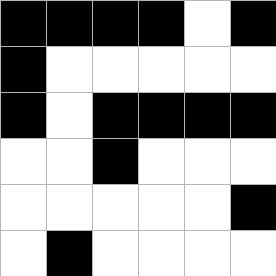[["black", "black", "black", "black", "white", "black"], ["black", "white", "white", "white", "white", "white"], ["black", "white", "black", "black", "black", "black"], ["white", "white", "black", "white", "white", "white"], ["white", "white", "white", "white", "white", "black"], ["white", "black", "white", "white", "white", "white"]]